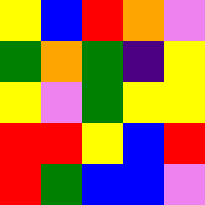[["yellow", "blue", "red", "orange", "violet"], ["green", "orange", "green", "indigo", "yellow"], ["yellow", "violet", "green", "yellow", "yellow"], ["red", "red", "yellow", "blue", "red"], ["red", "green", "blue", "blue", "violet"]]